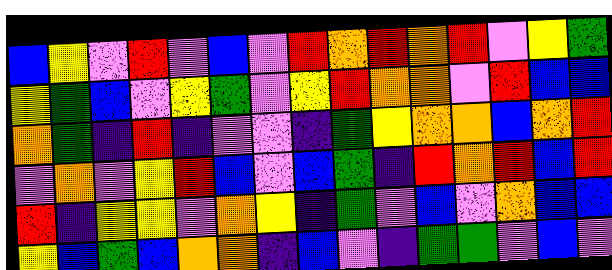[["blue", "yellow", "violet", "red", "violet", "blue", "violet", "red", "orange", "red", "orange", "red", "violet", "yellow", "green"], ["yellow", "green", "blue", "violet", "yellow", "green", "violet", "yellow", "red", "orange", "orange", "violet", "red", "blue", "blue"], ["orange", "green", "indigo", "red", "indigo", "violet", "violet", "indigo", "green", "yellow", "orange", "orange", "blue", "orange", "red"], ["violet", "orange", "violet", "yellow", "red", "blue", "violet", "blue", "green", "indigo", "red", "orange", "red", "blue", "red"], ["red", "indigo", "yellow", "yellow", "violet", "orange", "yellow", "indigo", "green", "violet", "blue", "violet", "orange", "blue", "blue"], ["yellow", "blue", "green", "blue", "orange", "orange", "indigo", "blue", "violet", "indigo", "green", "green", "violet", "blue", "violet"]]